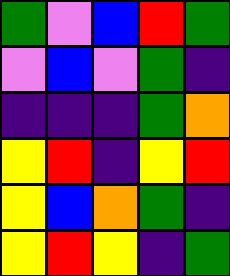[["green", "violet", "blue", "red", "green"], ["violet", "blue", "violet", "green", "indigo"], ["indigo", "indigo", "indigo", "green", "orange"], ["yellow", "red", "indigo", "yellow", "red"], ["yellow", "blue", "orange", "green", "indigo"], ["yellow", "red", "yellow", "indigo", "green"]]